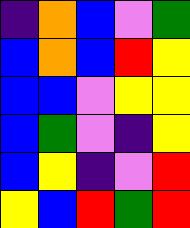[["indigo", "orange", "blue", "violet", "green"], ["blue", "orange", "blue", "red", "yellow"], ["blue", "blue", "violet", "yellow", "yellow"], ["blue", "green", "violet", "indigo", "yellow"], ["blue", "yellow", "indigo", "violet", "red"], ["yellow", "blue", "red", "green", "red"]]